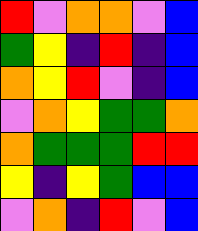[["red", "violet", "orange", "orange", "violet", "blue"], ["green", "yellow", "indigo", "red", "indigo", "blue"], ["orange", "yellow", "red", "violet", "indigo", "blue"], ["violet", "orange", "yellow", "green", "green", "orange"], ["orange", "green", "green", "green", "red", "red"], ["yellow", "indigo", "yellow", "green", "blue", "blue"], ["violet", "orange", "indigo", "red", "violet", "blue"]]